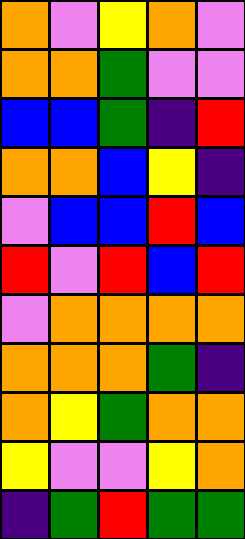[["orange", "violet", "yellow", "orange", "violet"], ["orange", "orange", "green", "violet", "violet"], ["blue", "blue", "green", "indigo", "red"], ["orange", "orange", "blue", "yellow", "indigo"], ["violet", "blue", "blue", "red", "blue"], ["red", "violet", "red", "blue", "red"], ["violet", "orange", "orange", "orange", "orange"], ["orange", "orange", "orange", "green", "indigo"], ["orange", "yellow", "green", "orange", "orange"], ["yellow", "violet", "violet", "yellow", "orange"], ["indigo", "green", "red", "green", "green"]]